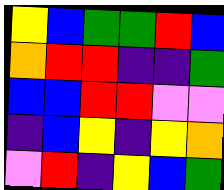[["yellow", "blue", "green", "green", "red", "blue"], ["orange", "red", "red", "indigo", "indigo", "green"], ["blue", "blue", "red", "red", "violet", "violet"], ["indigo", "blue", "yellow", "indigo", "yellow", "orange"], ["violet", "red", "indigo", "yellow", "blue", "green"]]